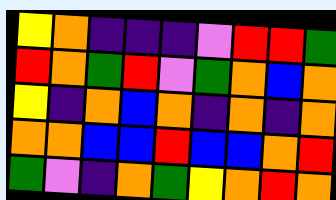[["yellow", "orange", "indigo", "indigo", "indigo", "violet", "red", "red", "green"], ["red", "orange", "green", "red", "violet", "green", "orange", "blue", "orange"], ["yellow", "indigo", "orange", "blue", "orange", "indigo", "orange", "indigo", "orange"], ["orange", "orange", "blue", "blue", "red", "blue", "blue", "orange", "red"], ["green", "violet", "indigo", "orange", "green", "yellow", "orange", "red", "orange"]]